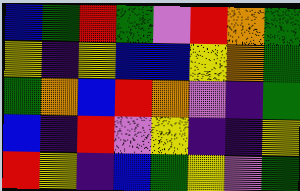[["blue", "green", "red", "green", "violet", "red", "orange", "green"], ["yellow", "indigo", "yellow", "blue", "blue", "yellow", "orange", "green"], ["green", "orange", "blue", "red", "orange", "violet", "indigo", "green"], ["blue", "indigo", "red", "violet", "yellow", "indigo", "indigo", "yellow"], ["red", "yellow", "indigo", "blue", "green", "yellow", "violet", "green"]]